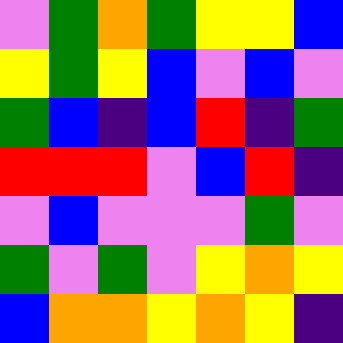[["violet", "green", "orange", "green", "yellow", "yellow", "blue"], ["yellow", "green", "yellow", "blue", "violet", "blue", "violet"], ["green", "blue", "indigo", "blue", "red", "indigo", "green"], ["red", "red", "red", "violet", "blue", "red", "indigo"], ["violet", "blue", "violet", "violet", "violet", "green", "violet"], ["green", "violet", "green", "violet", "yellow", "orange", "yellow"], ["blue", "orange", "orange", "yellow", "orange", "yellow", "indigo"]]